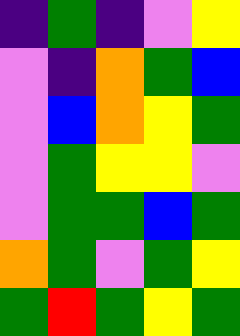[["indigo", "green", "indigo", "violet", "yellow"], ["violet", "indigo", "orange", "green", "blue"], ["violet", "blue", "orange", "yellow", "green"], ["violet", "green", "yellow", "yellow", "violet"], ["violet", "green", "green", "blue", "green"], ["orange", "green", "violet", "green", "yellow"], ["green", "red", "green", "yellow", "green"]]